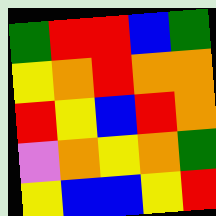[["green", "red", "red", "blue", "green"], ["yellow", "orange", "red", "orange", "orange"], ["red", "yellow", "blue", "red", "orange"], ["violet", "orange", "yellow", "orange", "green"], ["yellow", "blue", "blue", "yellow", "red"]]